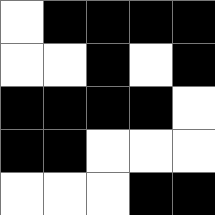[["white", "black", "black", "black", "black"], ["white", "white", "black", "white", "black"], ["black", "black", "black", "black", "white"], ["black", "black", "white", "white", "white"], ["white", "white", "white", "black", "black"]]